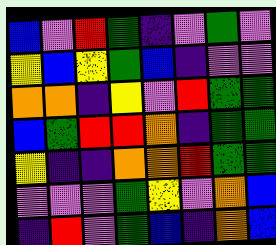[["blue", "violet", "red", "green", "indigo", "violet", "green", "violet"], ["yellow", "blue", "yellow", "green", "blue", "indigo", "violet", "violet"], ["orange", "orange", "indigo", "yellow", "violet", "red", "green", "green"], ["blue", "green", "red", "red", "orange", "indigo", "green", "green"], ["yellow", "indigo", "indigo", "orange", "orange", "red", "green", "green"], ["violet", "violet", "violet", "green", "yellow", "violet", "orange", "blue"], ["indigo", "red", "violet", "green", "blue", "indigo", "orange", "blue"]]